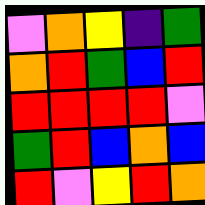[["violet", "orange", "yellow", "indigo", "green"], ["orange", "red", "green", "blue", "red"], ["red", "red", "red", "red", "violet"], ["green", "red", "blue", "orange", "blue"], ["red", "violet", "yellow", "red", "orange"]]